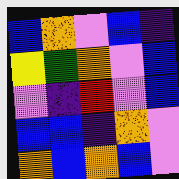[["blue", "orange", "violet", "blue", "indigo"], ["yellow", "green", "orange", "violet", "blue"], ["violet", "indigo", "red", "violet", "blue"], ["blue", "blue", "indigo", "orange", "violet"], ["orange", "blue", "orange", "blue", "violet"]]